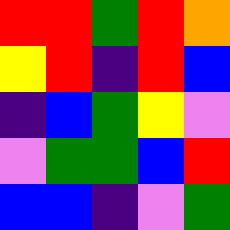[["red", "red", "green", "red", "orange"], ["yellow", "red", "indigo", "red", "blue"], ["indigo", "blue", "green", "yellow", "violet"], ["violet", "green", "green", "blue", "red"], ["blue", "blue", "indigo", "violet", "green"]]